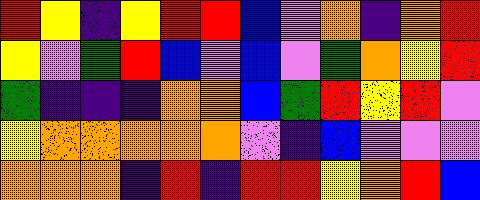[["red", "yellow", "indigo", "yellow", "red", "red", "blue", "violet", "orange", "indigo", "orange", "red"], ["yellow", "violet", "green", "red", "blue", "violet", "blue", "violet", "green", "orange", "yellow", "red"], ["green", "indigo", "indigo", "indigo", "orange", "orange", "blue", "green", "red", "yellow", "red", "violet"], ["yellow", "orange", "orange", "orange", "orange", "orange", "violet", "indigo", "blue", "violet", "violet", "violet"], ["orange", "orange", "orange", "indigo", "red", "indigo", "red", "red", "yellow", "orange", "red", "blue"]]